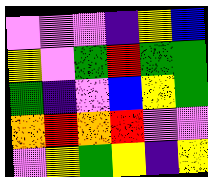[["violet", "violet", "violet", "indigo", "yellow", "blue"], ["yellow", "violet", "green", "red", "green", "green"], ["green", "indigo", "violet", "blue", "yellow", "green"], ["orange", "red", "orange", "red", "violet", "violet"], ["violet", "yellow", "green", "yellow", "indigo", "yellow"]]